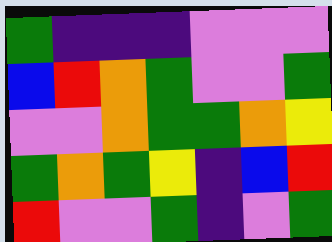[["green", "indigo", "indigo", "indigo", "violet", "violet", "violet"], ["blue", "red", "orange", "green", "violet", "violet", "green"], ["violet", "violet", "orange", "green", "green", "orange", "yellow"], ["green", "orange", "green", "yellow", "indigo", "blue", "red"], ["red", "violet", "violet", "green", "indigo", "violet", "green"]]